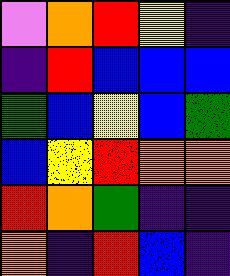[["violet", "orange", "red", "yellow", "indigo"], ["indigo", "red", "blue", "blue", "blue"], ["green", "blue", "yellow", "blue", "green"], ["blue", "yellow", "red", "orange", "orange"], ["red", "orange", "green", "indigo", "indigo"], ["orange", "indigo", "red", "blue", "indigo"]]